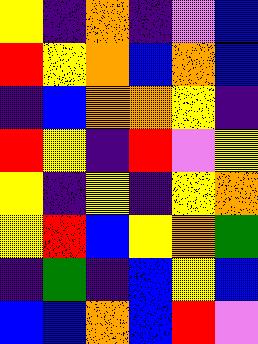[["yellow", "indigo", "orange", "indigo", "violet", "blue"], ["red", "yellow", "orange", "blue", "orange", "blue"], ["indigo", "blue", "orange", "orange", "yellow", "indigo"], ["red", "yellow", "indigo", "red", "violet", "yellow"], ["yellow", "indigo", "yellow", "indigo", "yellow", "orange"], ["yellow", "red", "blue", "yellow", "orange", "green"], ["indigo", "green", "indigo", "blue", "yellow", "blue"], ["blue", "blue", "orange", "blue", "red", "violet"]]